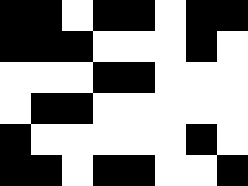[["black", "black", "white", "black", "black", "white", "black", "black"], ["black", "black", "black", "white", "white", "white", "black", "white"], ["white", "white", "white", "black", "black", "white", "white", "white"], ["white", "black", "black", "white", "white", "white", "white", "white"], ["black", "white", "white", "white", "white", "white", "black", "white"], ["black", "black", "white", "black", "black", "white", "white", "black"]]